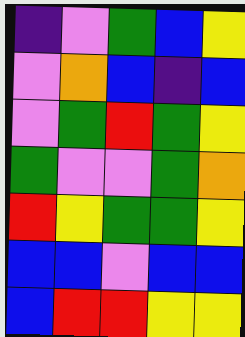[["indigo", "violet", "green", "blue", "yellow"], ["violet", "orange", "blue", "indigo", "blue"], ["violet", "green", "red", "green", "yellow"], ["green", "violet", "violet", "green", "orange"], ["red", "yellow", "green", "green", "yellow"], ["blue", "blue", "violet", "blue", "blue"], ["blue", "red", "red", "yellow", "yellow"]]